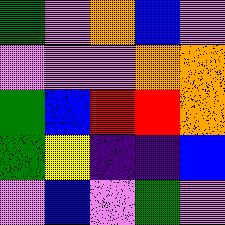[["green", "violet", "orange", "blue", "violet"], ["violet", "violet", "violet", "orange", "orange"], ["green", "blue", "red", "red", "orange"], ["green", "yellow", "indigo", "indigo", "blue"], ["violet", "blue", "violet", "green", "violet"]]